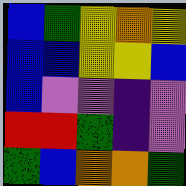[["blue", "green", "yellow", "orange", "yellow"], ["blue", "blue", "yellow", "yellow", "blue"], ["blue", "violet", "violet", "indigo", "violet"], ["red", "red", "green", "indigo", "violet"], ["green", "blue", "orange", "orange", "green"]]